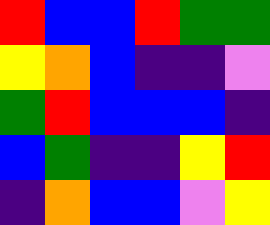[["red", "blue", "blue", "red", "green", "green"], ["yellow", "orange", "blue", "indigo", "indigo", "violet"], ["green", "red", "blue", "blue", "blue", "indigo"], ["blue", "green", "indigo", "indigo", "yellow", "red"], ["indigo", "orange", "blue", "blue", "violet", "yellow"]]